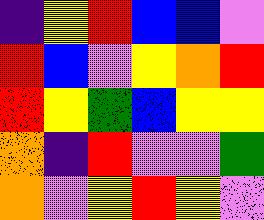[["indigo", "yellow", "red", "blue", "blue", "violet"], ["red", "blue", "violet", "yellow", "orange", "red"], ["red", "yellow", "green", "blue", "yellow", "yellow"], ["orange", "indigo", "red", "violet", "violet", "green"], ["orange", "violet", "yellow", "red", "yellow", "violet"]]